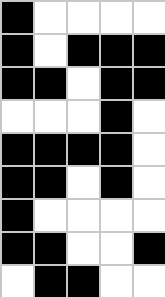[["black", "white", "white", "white", "white"], ["black", "white", "black", "black", "black"], ["black", "black", "white", "black", "black"], ["white", "white", "white", "black", "white"], ["black", "black", "black", "black", "white"], ["black", "black", "white", "black", "white"], ["black", "white", "white", "white", "white"], ["black", "black", "white", "white", "black"], ["white", "black", "black", "white", "white"]]